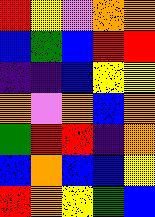[["red", "yellow", "violet", "orange", "orange"], ["blue", "green", "blue", "red", "red"], ["indigo", "indigo", "blue", "yellow", "yellow"], ["orange", "violet", "orange", "blue", "orange"], ["green", "red", "red", "indigo", "orange"], ["blue", "orange", "blue", "blue", "yellow"], ["red", "orange", "yellow", "green", "blue"]]